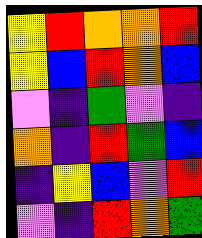[["yellow", "red", "orange", "orange", "red"], ["yellow", "blue", "red", "orange", "blue"], ["violet", "indigo", "green", "violet", "indigo"], ["orange", "indigo", "red", "green", "blue"], ["indigo", "yellow", "blue", "violet", "red"], ["violet", "indigo", "red", "orange", "green"]]